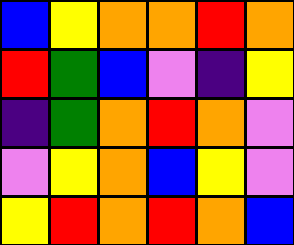[["blue", "yellow", "orange", "orange", "red", "orange"], ["red", "green", "blue", "violet", "indigo", "yellow"], ["indigo", "green", "orange", "red", "orange", "violet"], ["violet", "yellow", "orange", "blue", "yellow", "violet"], ["yellow", "red", "orange", "red", "orange", "blue"]]